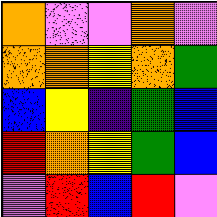[["orange", "violet", "violet", "orange", "violet"], ["orange", "orange", "yellow", "orange", "green"], ["blue", "yellow", "indigo", "green", "blue"], ["red", "orange", "yellow", "green", "blue"], ["violet", "red", "blue", "red", "violet"]]